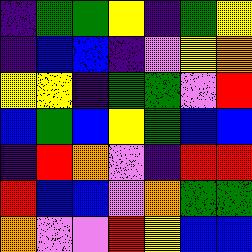[["indigo", "green", "green", "yellow", "indigo", "green", "yellow"], ["indigo", "blue", "blue", "indigo", "violet", "yellow", "orange"], ["yellow", "yellow", "indigo", "green", "green", "violet", "red"], ["blue", "green", "blue", "yellow", "green", "blue", "blue"], ["indigo", "red", "orange", "violet", "indigo", "red", "red"], ["red", "blue", "blue", "violet", "orange", "green", "green"], ["orange", "violet", "violet", "red", "yellow", "blue", "blue"]]